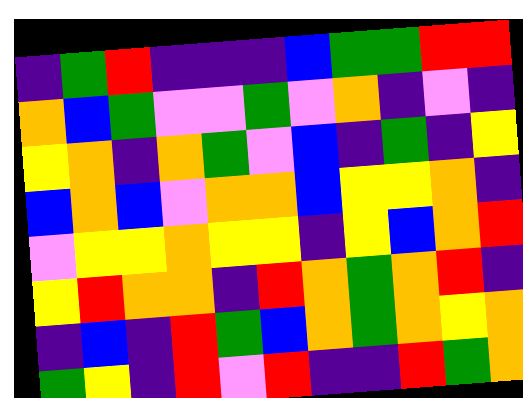[["indigo", "green", "red", "indigo", "indigo", "indigo", "blue", "green", "green", "red", "red"], ["orange", "blue", "green", "violet", "violet", "green", "violet", "orange", "indigo", "violet", "indigo"], ["yellow", "orange", "indigo", "orange", "green", "violet", "blue", "indigo", "green", "indigo", "yellow"], ["blue", "orange", "blue", "violet", "orange", "orange", "blue", "yellow", "yellow", "orange", "indigo"], ["violet", "yellow", "yellow", "orange", "yellow", "yellow", "indigo", "yellow", "blue", "orange", "red"], ["yellow", "red", "orange", "orange", "indigo", "red", "orange", "green", "orange", "red", "indigo"], ["indigo", "blue", "indigo", "red", "green", "blue", "orange", "green", "orange", "yellow", "orange"], ["green", "yellow", "indigo", "red", "violet", "red", "indigo", "indigo", "red", "green", "orange"]]